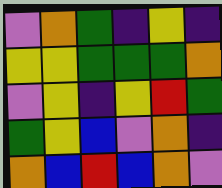[["violet", "orange", "green", "indigo", "yellow", "indigo"], ["yellow", "yellow", "green", "green", "green", "orange"], ["violet", "yellow", "indigo", "yellow", "red", "green"], ["green", "yellow", "blue", "violet", "orange", "indigo"], ["orange", "blue", "red", "blue", "orange", "violet"]]